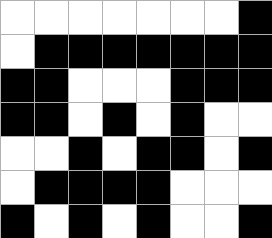[["white", "white", "white", "white", "white", "white", "white", "black"], ["white", "black", "black", "black", "black", "black", "black", "black"], ["black", "black", "white", "white", "white", "black", "black", "black"], ["black", "black", "white", "black", "white", "black", "white", "white"], ["white", "white", "black", "white", "black", "black", "white", "black"], ["white", "black", "black", "black", "black", "white", "white", "white"], ["black", "white", "black", "white", "black", "white", "white", "black"]]